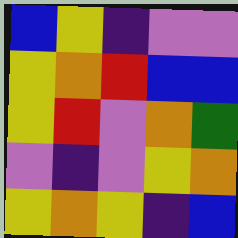[["blue", "yellow", "indigo", "violet", "violet"], ["yellow", "orange", "red", "blue", "blue"], ["yellow", "red", "violet", "orange", "green"], ["violet", "indigo", "violet", "yellow", "orange"], ["yellow", "orange", "yellow", "indigo", "blue"]]